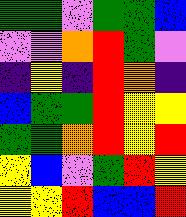[["green", "green", "violet", "green", "green", "blue"], ["violet", "violet", "orange", "red", "green", "violet"], ["indigo", "yellow", "indigo", "red", "orange", "indigo"], ["blue", "green", "green", "red", "yellow", "yellow"], ["green", "green", "orange", "red", "yellow", "red"], ["yellow", "blue", "violet", "green", "red", "yellow"], ["yellow", "yellow", "red", "blue", "blue", "red"]]